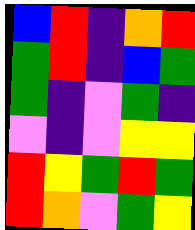[["blue", "red", "indigo", "orange", "red"], ["green", "red", "indigo", "blue", "green"], ["green", "indigo", "violet", "green", "indigo"], ["violet", "indigo", "violet", "yellow", "yellow"], ["red", "yellow", "green", "red", "green"], ["red", "orange", "violet", "green", "yellow"]]